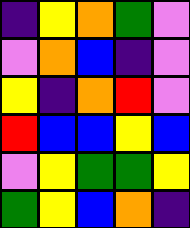[["indigo", "yellow", "orange", "green", "violet"], ["violet", "orange", "blue", "indigo", "violet"], ["yellow", "indigo", "orange", "red", "violet"], ["red", "blue", "blue", "yellow", "blue"], ["violet", "yellow", "green", "green", "yellow"], ["green", "yellow", "blue", "orange", "indigo"]]